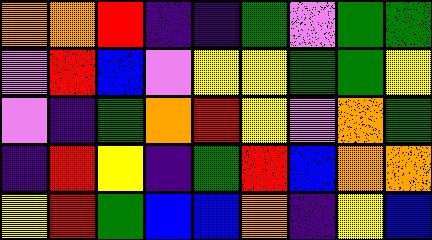[["orange", "orange", "red", "indigo", "indigo", "green", "violet", "green", "green"], ["violet", "red", "blue", "violet", "yellow", "yellow", "green", "green", "yellow"], ["violet", "indigo", "green", "orange", "red", "yellow", "violet", "orange", "green"], ["indigo", "red", "yellow", "indigo", "green", "red", "blue", "orange", "orange"], ["yellow", "red", "green", "blue", "blue", "orange", "indigo", "yellow", "blue"]]